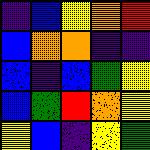[["indigo", "blue", "yellow", "orange", "red"], ["blue", "orange", "orange", "indigo", "indigo"], ["blue", "indigo", "blue", "green", "yellow"], ["blue", "green", "red", "orange", "yellow"], ["yellow", "blue", "indigo", "yellow", "green"]]